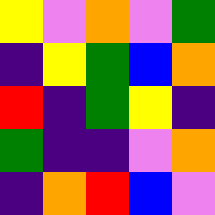[["yellow", "violet", "orange", "violet", "green"], ["indigo", "yellow", "green", "blue", "orange"], ["red", "indigo", "green", "yellow", "indigo"], ["green", "indigo", "indigo", "violet", "orange"], ["indigo", "orange", "red", "blue", "violet"]]